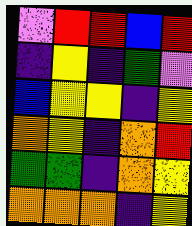[["violet", "red", "red", "blue", "red"], ["indigo", "yellow", "indigo", "green", "violet"], ["blue", "yellow", "yellow", "indigo", "yellow"], ["orange", "yellow", "indigo", "orange", "red"], ["green", "green", "indigo", "orange", "yellow"], ["orange", "orange", "orange", "indigo", "yellow"]]